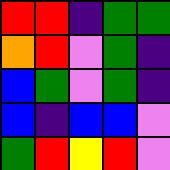[["red", "red", "indigo", "green", "green"], ["orange", "red", "violet", "green", "indigo"], ["blue", "green", "violet", "green", "indigo"], ["blue", "indigo", "blue", "blue", "violet"], ["green", "red", "yellow", "red", "violet"]]